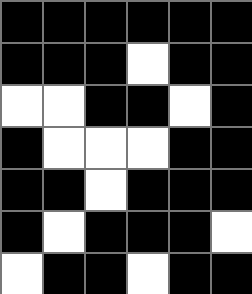[["black", "black", "black", "black", "black", "black"], ["black", "black", "black", "white", "black", "black"], ["white", "white", "black", "black", "white", "black"], ["black", "white", "white", "white", "black", "black"], ["black", "black", "white", "black", "black", "black"], ["black", "white", "black", "black", "black", "white"], ["white", "black", "black", "white", "black", "black"]]